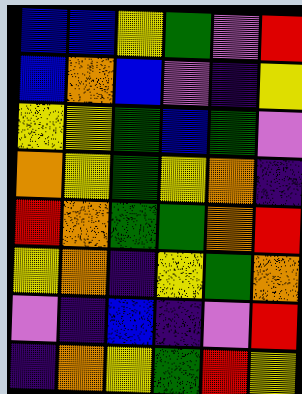[["blue", "blue", "yellow", "green", "violet", "red"], ["blue", "orange", "blue", "violet", "indigo", "yellow"], ["yellow", "yellow", "green", "blue", "green", "violet"], ["orange", "yellow", "green", "yellow", "orange", "indigo"], ["red", "orange", "green", "green", "orange", "red"], ["yellow", "orange", "indigo", "yellow", "green", "orange"], ["violet", "indigo", "blue", "indigo", "violet", "red"], ["indigo", "orange", "yellow", "green", "red", "yellow"]]